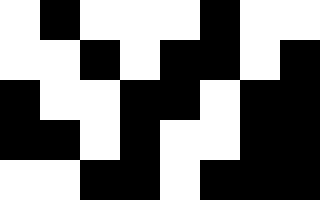[["white", "black", "white", "white", "white", "black", "white", "white"], ["white", "white", "black", "white", "black", "black", "white", "black"], ["black", "white", "white", "black", "black", "white", "black", "black"], ["black", "black", "white", "black", "white", "white", "black", "black"], ["white", "white", "black", "black", "white", "black", "black", "black"]]